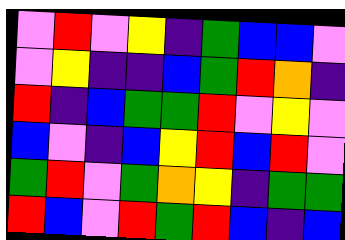[["violet", "red", "violet", "yellow", "indigo", "green", "blue", "blue", "violet"], ["violet", "yellow", "indigo", "indigo", "blue", "green", "red", "orange", "indigo"], ["red", "indigo", "blue", "green", "green", "red", "violet", "yellow", "violet"], ["blue", "violet", "indigo", "blue", "yellow", "red", "blue", "red", "violet"], ["green", "red", "violet", "green", "orange", "yellow", "indigo", "green", "green"], ["red", "blue", "violet", "red", "green", "red", "blue", "indigo", "blue"]]